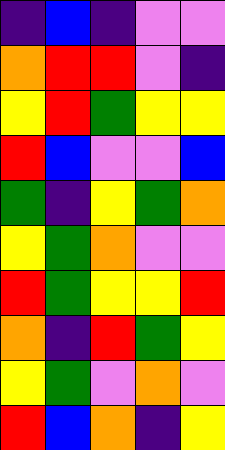[["indigo", "blue", "indigo", "violet", "violet"], ["orange", "red", "red", "violet", "indigo"], ["yellow", "red", "green", "yellow", "yellow"], ["red", "blue", "violet", "violet", "blue"], ["green", "indigo", "yellow", "green", "orange"], ["yellow", "green", "orange", "violet", "violet"], ["red", "green", "yellow", "yellow", "red"], ["orange", "indigo", "red", "green", "yellow"], ["yellow", "green", "violet", "orange", "violet"], ["red", "blue", "orange", "indigo", "yellow"]]